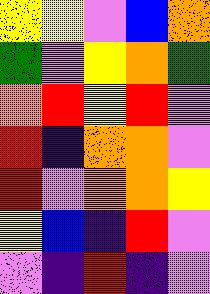[["yellow", "yellow", "violet", "blue", "orange"], ["green", "violet", "yellow", "orange", "green"], ["orange", "red", "yellow", "red", "violet"], ["red", "indigo", "orange", "orange", "violet"], ["red", "violet", "orange", "orange", "yellow"], ["yellow", "blue", "indigo", "red", "violet"], ["violet", "indigo", "red", "indigo", "violet"]]